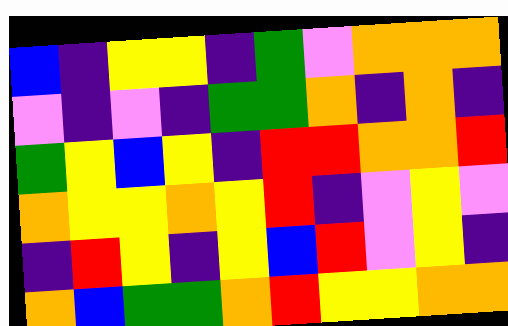[["blue", "indigo", "yellow", "yellow", "indigo", "green", "violet", "orange", "orange", "orange"], ["violet", "indigo", "violet", "indigo", "green", "green", "orange", "indigo", "orange", "indigo"], ["green", "yellow", "blue", "yellow", "indigo", "red", "red", "orange", "orange", "red"], ["orange", "yellow", "yellow", "orange", "yellow", "red", "indigo", "violet", "yellow", "violet"], ["indigo", "red", "yellow", "indigo", "yellow", "blue", "red", "violet", "yellow", "indigo"], ["orange", "blue", "green", "green", "orange", "red", "yellow", "yellow", "orange", "orange"]]